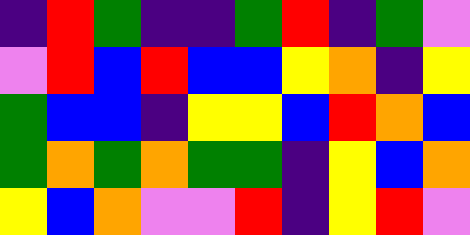[["indigo", "red", "green", "indigo", "indigo", "green", "red", "indigo", "green", "violet"], ["violet", "red", "blue", "red", "blue", "blue", "yellow", "orange", "indigo", "yellow"], ["green", "blue", "blue", "indigo", "yellow", "yellow", "blue", "red", "orange", "blue"], ["green", "orange", "green", "orange", "green", "green", "indigo", "yellow", "blue", "orange"], ["yellow", "blue", "orange", "violet", "violet", "red", "indigo", "yellow", "red", "violet"]]